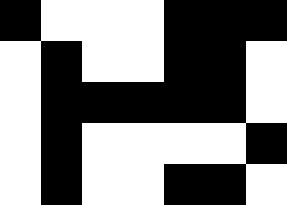[["black", "white", "white", "white", "black", "black", "black"], ["white", "black", "white", "white", "black", "black", "white"], ["white", "black", "black", "black", "black", "black", "white"], ["white", "black", "white", "white", "white", "white", "black"], ["white", "black", "white", "white", "black", "black", "white"]]